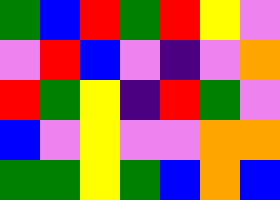[["green", "blue", "red", "green", "red", "yellow", "violet"], ["violet", "red", "blue", "violet", "indigo", "violet", "orange"], ["red", "green", "yellow", "indigo", "red", "green", "violet"], ["blue", "violet", "yellow", "violet", "violet", "orange", "orange"], ["green", "green", "yellow", "green", "blue", "orange", "blue"]]